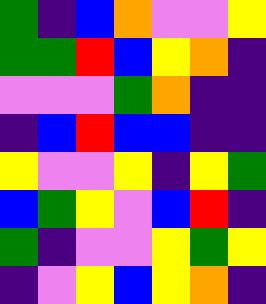[["green", "indigo", "blue", "orange", "violet", "violet", "yellow"], ["green", "green", "red", "blue", "yellow", "orange", "indigo"], ["violet", "violet", "violet", "green", "orange", "indigo", "indigo"], ["indigo", "blue", "red", "blue", "blue", "indigo", "indigo"], ["yellow", "violet", "violet", "yellow", "indigo", "yellow", "green"], ["blue", "green", "yellow", "violet", "blue", "red", "indigo"], ["green", "indigo", "violet", "violet", "yellow", "green", "yellow"], ["indigo", "violet", "yellow", "blue", "yellow", "orange", "indigo"]]